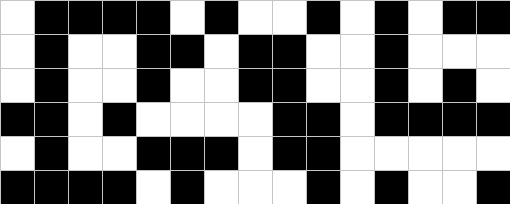[["white", "black", "black", "black", "black", "white", "black", "white", "white", "black", "white", "black", "white", "black", "black"], ["white", "black", "white", "white", "black", "black", "white", "black", "black", "white", "white", "black", "white", "white", "white"], ["white", "black", "white", "white", "black", "white", "white", "black", "black", "white", "white", "black", "white", "black", "white"], ["black", "black", "white", "black", "white", "white", "white", "white", "black", "black", "white", "black", "black", "black", "black"], ["white", "black", "white", "white", "black", "black", "black", "white", "black", "black", "white", "white", "white", "white", "white"], ["black", "black", "black", "black", "white", "black", "white", "white", "white", "black", "white", "black", "white", "white", "black"]]